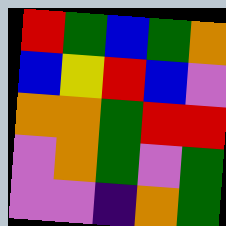[["red", "green", "blue", "green", "orange"], ["blue", "yellow", "red", "blue", "violet"], ["orange", "orange", "green", "red", "red"], ["violet", "orange", "green", "violet", "green"], ["violet", "violet", "indigo", "orange", "green"]]